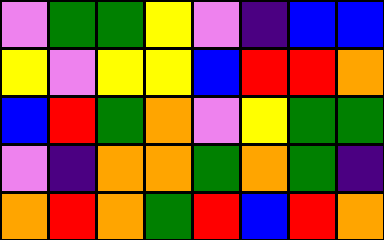[["violet", "green", "green", "yellow", "violet", "indigo", "blue", "blue"], ["yellow", "violet", "yellow", "yellow", "blue", "red", "red", "orange"], ["blue", "red", "green", "orange", "violet", "yellow", "green", "green"], ["violet", "indigo", "orange", "orange", "green", "orange", "green", "indigo"], ["orange", "red", "orange", "green", "red", "blue", "red", "orange"]]